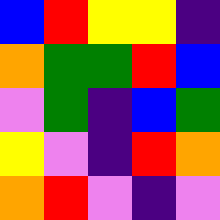[["blue", "red", "yellow", "yellow", "indigo"], ["orange", "green", "green", "red", "blue"], ["violet", "green", "indigo", "blue", "green"], ["yellow", "violet", "indigo", "red", "orange"], ["orange", "red", "violet", "indigo", "violet"]]